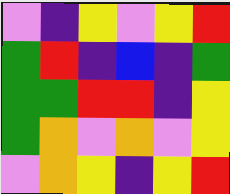[["violet", "indigo", "yellow", "violet", "yellow", "red"], ["green", "red", "indigo", "blue", "indigo", "green"], ["green", "green", "red", "red", "indigo", "yellow"], ["green", "orange", "violet", "orange", "violet", "yellow"], ["violet", "orange", "yellow", "indigo", "yellow", "red"]]